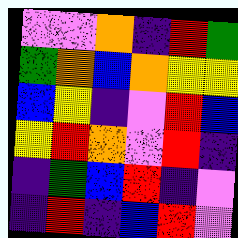[["violet", "violet", "orange", "indigo", "red", "green"], ["green", "orange", "blue", "orange", "yellow", "yellow"], ["blue", "yellow", "indigo", "violet", "red", "blue"], ["yellow", "red", "orange", "violet", "red", "indigo"], ["indigo", "green", "blue", "red", "indigo", "violet"], ["indigo", "red", "indigo", "blue", "red", "violet"]]